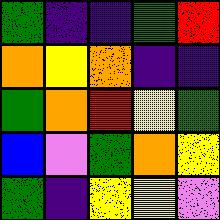[["green", "indigo", "indigo", "green", "red"], ["orange", "yellow", "orange", "indigo", "indigo"], ["green", "orange", "red", "yellow", "green"], ["blue", "violet", "green", "orange", "yellow"], ["green", "indigo", "yellow", "yellow", "violet"]]